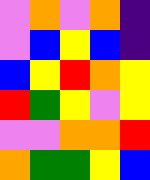[["violet", "orange", "violet", "orange", "indigo"], ["violet", "blue", "yellow", "blue", "indigo"], ["blue", "yellow", "red", "orange", "yellow"], ["red", "green", "yellow", "violet", "yellow"], ["violet", "violet", "orange", "orange", "red"], ["orange", "green", "green", "yellow", "blue"]]